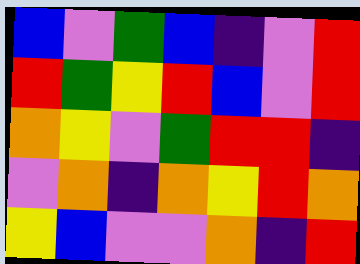[["blue", "violet", "green", "blue", "indigo", "violet", "red"], ["red", "green", "yellow", "red", "blue", "violet", "red"], ["orange", "yellow", "violet", "green", "red", "red", "indigo"], ["violet", "orange", "indigo", "orange", "yellow", "red", "orange"], ["yellow", "blue", "violet", "violet", "orange", "indigo", "red"]]